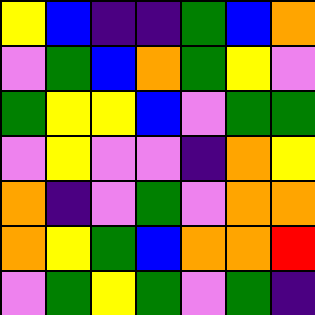[["yellow", "blue", "indigo", "indigo", "green", "blue", "orange"], ["violet", "green", "blue", "orange", "green", "yellow", "violet"], ["green", "yellow", "yellow", "blue", "violet", "green", "green"], ["violet", "yellow", "violet", "violet", "indigo", "orange", "yellow"], ["orange", "indigo", "violet", "green", "violet", "orange", "orange"], ["orange", "yellow", "green", "blue", "orange", "orange", "red"], ["violet", "green", "yellow", "green", "violet", "green", "indigo"]]